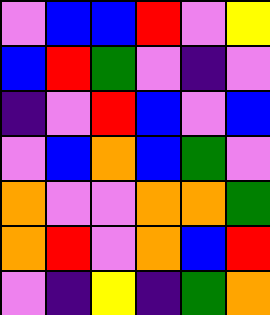[["violet", "blue", "blue", "red", "violet", "yellow"], ["blue", "red", "green", "violet", "indigo", "violet"], ["indigo", "violet", "red", "blue", "violet", "blue"], ["violet", "blue", "orange", "blue", "green", "violet"], ["orange", "violet", "violet", "orange", "orange", "green"], ["orange", "red", "violet", "orange", "blue", "red"], ["violet", "indigo", "yellow", "indigo", "green", "orange"]]